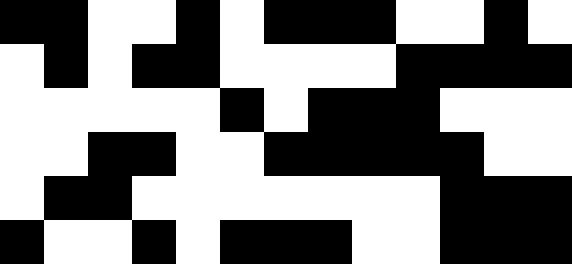[["black", "black", "white", "white", "black", "white", "black", "black", "black", "white", "white", "black", "white"], ["white", "black", "white", "black", "black", "white", "white", "white", "white", "black", "black", "black", "black"], ["white", "white", "white", "white", "white", "black", "white", "black", "black", "black", "white", "white", "white"], ["white", "white", "black", "black", "white", "white", "black", "black", "black", "black", "black", "white", "white"], ["white", "black", "black", "white", "white", "white", "white", "white", "white", "white", "black", "black", "black"], ["black", "white", "white", "black", "white", "black", "black", "black", "white", "white", "black", "black", "black"]]